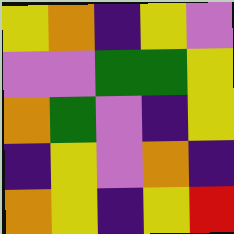[["yellow", "orange", "indigo", "yellow", "violet"], ["violet", "violet", "green", "green", "yellow"], ["orange", "green", "violet", "indigo", "yellow"], ["indigo", "yellow", "violet", "orange", "indigo"], ["orange", "yellow", "indigo", "yellow", "red"]]